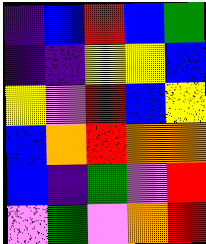[["indigo", "blue", "red", "blue", "green"], ["indigo", "indigo", "yellow", "yellow", "blue"], ["yellow", "violet", "red", "blue", "yellow"], ["blue", "orange", "red", "orange", "orange"], ["blue", "indigo", "green", "violet", "red"], ["violet", "green", "violet", "orange", "red"]]